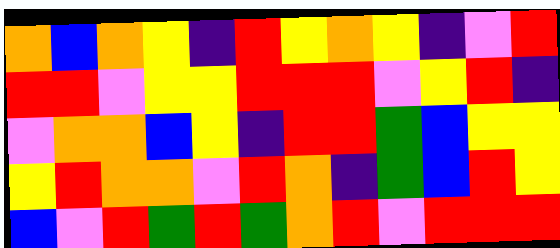[["orange", "blue", "orange", "yellow", "indigo", "red", "yellow", "orange", "yellow", "indigo", "violet", "red"], ["red", "red", "violet", "yellow", "yellow", "red", "red", "red", "violet", "yellow", "red", "indigo"], ["violet", "orange", "orange", "blue", "yellow", "indigo", "red", "red", "green", "blue", "yellow", "yellow"], ["yellow", "red", "orange", "orange", "violet", "red", "orange", "indigo", "green", "blue", "red", "yellow"], ["blue", "violet", "red", "green", "red", "green", "orange", "red", "violet", "red", "red", "red"]]